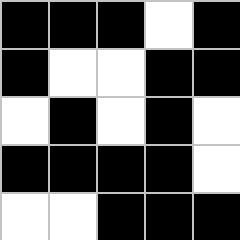[["black", "black", "black", "white", "black"], ["black", "white", "white", "black", "black"], ["white", "black", "white", "black", "white"], ["black", "black", "black", "black", "white"], ["white", "white", "black", "black", "black"]]